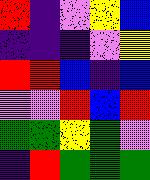[["red", "indigo", "violet", "yellow", "blue"], ["indigo", "indigo", "indigo", "violet", "yellow"], ["red", "red", "blue", "indigo", "blue"], ["violet", "violet", "red", "blue", "red"], ["green", "green", "yellow", "green", "violet"], ["indigo", "red", "green", "green", "green"]]